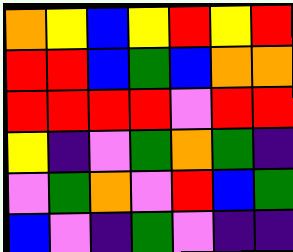[["orange", "yellow", "blue", "yellow", "red", "yellow", "red"], ["red", "red", "blue", "green", "blue", "orange", "orange"], ["red", "red", "red", "red", "violet", "red", "red"], ["yellow", "indigo", "violet", "green", "orange", "green", "indigo"], ["violet", "green", "orange", "violet", "red", "blue", "green"], ["blue", "violet", "indigo", "green", "violet", "indigo", "indigo"]]